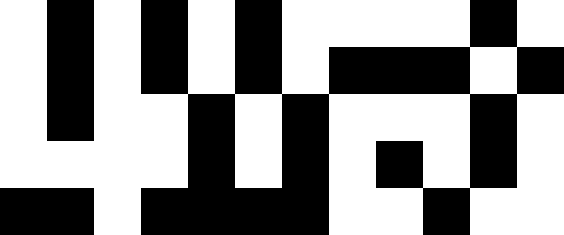[["white", "black", "white", "black", "white", "black", "white", "white", "white", "white", "black", "white"], ["white", "black", "white", "black", "white", "black", "white", "black", "black", "black", "white", "black"], ["white", "black", "white", "white", "black", "white", "black", "white", "white", "white", "black", "white"], ["white", "white", "white", "white", "black", "white", "black", "white", "black", "white", "black", "white"], ["black", "black", "white", "black", "black", "black", "black", "white", "white", "black", "white", "white"]]